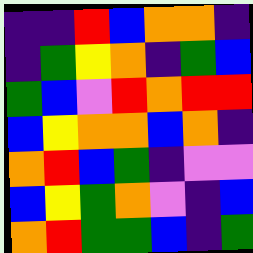[["indigo", "indigo", "red", "blue", "orange", "orange", "indigo"], ["indigo", "green", "yellow", "orange", "indigo", "green", "blue"], ["green", "blue", "violet", "red", "orange", "red", "red"], ["blue", "yellow", "orange", "orange", "blue", "orange", "indigo"], ["orange", "red", "blue", "green", "indigo", "violet", "violet"], ["blue", "yellow", "green", "orange", "violet", "indigo", "blue"], ["orange", "red", "green", "green", "blue", "indigo", "green"]]